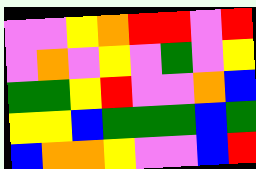[["violet", "violet", "yellow", "orange", "red", "red", "violet", "red"], ["violet", "orange", "violet", "yellow", "violet", "green", "violet", "yellow"], ["green", "green", "yellow", "red", "violet", "violet", "orange", "blue"], ["yellow", "yellow", "blue", "green", "green", "green", "blue", "green"], ["blue", "orange", "orange", "yellow", "violet", "violet", "blue", "red"]]